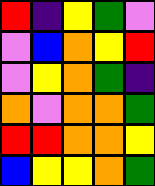[["red", "indigo", "yellow", "green", "violet"], ["violet", "blue", "orange", "yellow", "red"], ["violet", "yellow", "orange", "green", "indigo"], ["orange", "violet", "orange", "orange", "green"], ["red", "red", "orange", "orange", "yellow"], ["blue", "yellow", "yellow", "orange", "green"]]